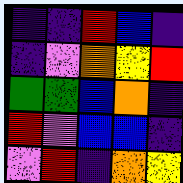[["indigo", "indigo", "red", "blue", "indigo"], ["indigo", "violet", "orange", "yellow", "red"], ["green", "green", "blue", "orange", "indigo"], ["red", "violet", "blue", "blue", "indigo"], ["violet", "red", "indigo", "orange", "yellow"]]